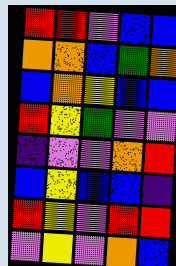[["red", "red", "violet", "blue", "blue"], ["orange", "orange", "blue", "green", "orange"], ["blue", "orange", "yellow", "blue", "blue"], ["red", "yellow", "green", "violet", "violet"], ["indigo", "violet", "violet", "orange", "red"], ["blue", "yellow", "blue", "blue", "indigo"], ["red", "yellow", "violet", "red", "red"], ["violet", "yellow", "violet", "orange", "blue"]]